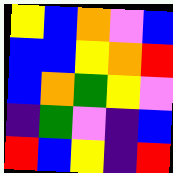[["yellow", "blue", "orange", "violet", "blue"], ["blue", "blue", "yellow", "orange", "red"], ["blue", "orange", "green", "yellow", "violet"], ["indigo", "green", "violet", "indigo", "blue"], ["red", "blue", "yellow", "indigo", "red"]]